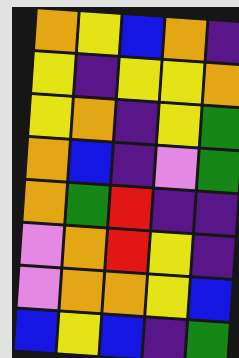[["orange", "yellow", "blue", "orange", "indigo"], ["yellow", "indigo", "yellow", "yellow", "orange"], ["yellow", "orange", "indigo", "yellow", "green"], ["orange", "blue", "indigo", "violet", "green"], ["orange", "green", "red", "indigo", "indigo"], ["violet", "orange", "red", "yellow", "indigo"], ["violet", "orange", "orange", "yellow", "blue"], ["blue", "yellow", "blue", "indigo", "green"]]